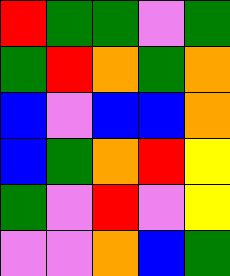[["red", "green", "green", "violet", "green"], ["green", "red", "orange", "green", "orange"], ["blue", "violet", "blue", "blue", "orange"], ["blue", "green", "orange", "red", "yellow"], ["green", "violet", "red", "violet", "yellow"], ["violet", "violet", "orange", "blue", "green"]]